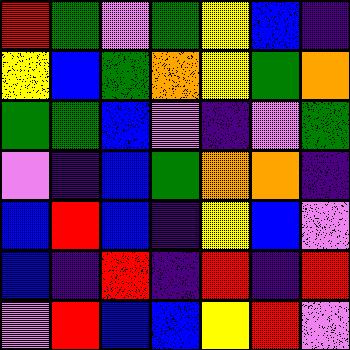[["red", "green", "violet", "green", "yellow", "blue", "indigo"], ["yellow", "blue", "green", "orange", "yellow", "green", "orange"], ["green", "green", "blue", "violet", "indigo", "violet", "green"], ["violet", "indigo", "blue", "green", "orange", "orange", "indigo"], ["blue", "red", "blue", "indigo", "yellow", "blue", "violet"], ["blue", "indigo", "red", "indigo", "red", "indigo", "red"], ["violet", "red", "blue", "blue", "yellow", "red", "violet"]]